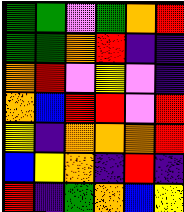[["green", "green", "violet", "green", "orange", "red"], ["green", "green", "orange", "red", "indigo", "indigo"], ["orange", "red", "violet", "yellow", "violet", "indigo"], ["orange", "blue", "red", "red", "violet", "red"], ["yellow", "indigo", "orange", "orange", "orange", "red"], ["blue", "yellow", "orange", "indigo", "red", "indigo"], ["red", "indigo", "green", "orange", "blue", "yellow"]]